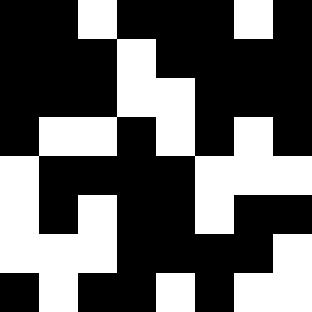[["black", "black", "white", "black", "black", "black", "white", "black"], ["black", "black", "black", "white", "black", "black", "black", "black"], ["black", "black", "black", "white", "white", "black", "black", "black"], ["black", "white", "white", "black", "white", "black", "white", "black"], ["white", "black", "black", "black", "black", "white", "white", "white"], ["white", "black", "white", "black", "black", "white", "black", "black"], ["white", "white", "white", "black", "black", "black", "black", "white"], ["black", "white", "black", "black", "white", "black", "white", "white"]]